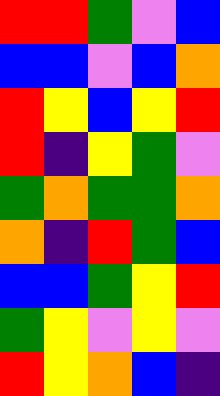[["red", "red", "green", "violet", "blue"], ["blue", "blue", "violet", "blue", "orange"], ["red", "yellow", "blue", "yellow", "red"], ["red", "indigo", "yellow", "green", "violet"], ["green", "orange", "green", "green", "orange"], ["orange", "indigo", "red", "green", "blue"], ["blue", "blue", "green", "yellow", "red"], ["green", "yellow", "violet", "yellow", "violet"], ["red", "yellow", "orange", "blue", "indigo"]]